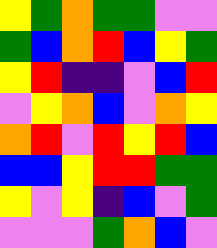[["yellow", "green", "orange", "green", "green", "violet", "violet"], ["green", "blue", "orange", "red", "blue", "yellow", "green"], ["yellow", "red", "indigo", "indigo", "violet", "blue", "red"], ["violet", "yellow", "orange", "blue", "violet", "orange", "yellow"], ["orange", "red", "violet", "red", "yellow", "red", "blue"], ["blue", "blue", "yellow", "red", "red", "green", "green"], ["yellow", "violet", "yellow", "indigo", "blue", "violet", "green"], ["violet", "violet", "violet", "green", "orange", "blue", "violet"]]